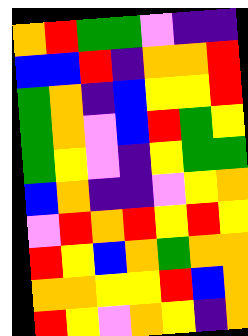[["orange", "red", "green", "green", "violet", "indigo", "indigo"], ["blue", "blue", "red", "indigo", "orange", "orange", "red"], ["green", "orange", "indigo", "blue", "yellow", "yellow", "red"], ["green", "orange", "violet", "blue", "red", "green", "yellow"], ["green", "yellow", "violet", "indigo", "yellow", "green", "green"], ["blue", "orange", "indigo", "indigo", "violet", "yellow", "orange"], ["violet", "red", "orange", "red", "yellow", "red", "yellow"], ["red", "yellow", "blue", "orange", "green", "orange", "orange"], ["orange", "orange", "yellow", "yellow", "red", "blue", "orange"], ["red", "yellow", "violet", "orange", "yellow", "indigo", "orange"]]